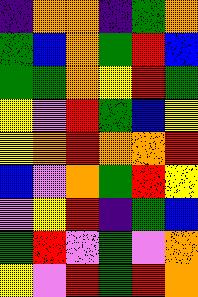[["indigo", "orange", "orange", "indigo", "green", "orange"], ["green", "blue", "orange", "green", "red", "blue"], ["green", "green", "orange", "yellow", "red", "green"], ["yellow", "violet", "red", "green", "blue", "yellow"], ["yellow", "orange", "red", "orange", "orange", "red"], ["blue", "violet", "orange", "green", "red", "yellow"], ["violet", "yellow", "red", "indigo", "green", "blue"], ["green", "red", "violet", "green", "violet", "orange"], ["yellow", "violet", "red", "green", "red", "orange"]]